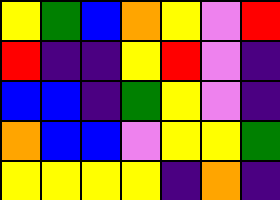[["yellow", "green", "blue", "orange", "yellow", "violet", "red"], ["red", "indigo", "indigo", "yellow", "red", "violet", "indigo"], ["blue", "blue", "indigo", "green", "yellow", "violet", "indigo"], ["orange", "blue", "blue", "violet", "yellow", "yellow", "green"], ["yellow", "yellow", "yellow", "yellow", "indigo", "orange", "indigo"]]